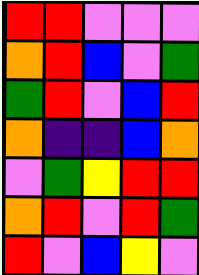[["red", "red", "violet", "violet", "violet"], ["orange", "red", "blue", "violet", "green"], ["green", "red", "violet", "blue", "red"], ["orange", "indigo", "indigo", "blue", "orange"], ["violet", "green", "yellow", "red", "red"], ["orange", "red", "violet", "red", "green"], ["red", "violet", "blue", "yellow", "violet"]]